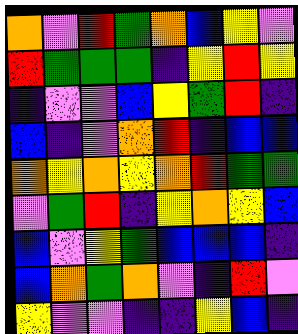[["orange", "violet", "red", "green", "orange", "blue", "yellow", "violet"], ["red", "green", "green", "green", "indigo", "yellow", "red", "yellow"], ["indigo", "violet", "violet", "blue", "yellow", "green", "red", "indigo"], ["blue", "indigo", "violet", "orange", "red", "indigo", "blue", "blue"], ["orange", "yellow", "orange", "yellow", "orange", "red", "green", "green"], ["violet", "green", "red", "indigo", "yellow", "orange", "yellow", "blue"], ["blue", "violet", "yellow", "green", "blue", "blue", "blue", "indigo"], ["blue", "orange", "green", "orange", "violet", "indigo", "red", "violet"], ["yellow", "violet", "violet", "indigo", "indigo", "yellow", "blue", "indigo"]]